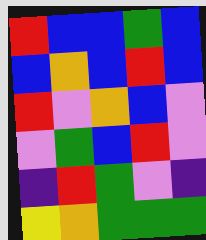[["red", "blue", "blue", "green", "blue"], ["blue", "orange", "blue", "red", "blue"], ["red", "violet", "orange", "blue", "violet"], ["violet", "green", "blue", "red", "violet"], ["indigo", "red", "green", "violet", "indigo"], ["yellow", "orange", "green", "green", "green"]]